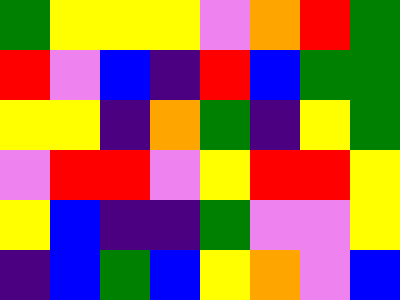[["green", "yellow", "yellow", "yellow", "violet", "orange", "red", "green"], ["red", "violet", "blue", "indigo", "red", "blue", "green", "green"], ["yellow", "yellow", "indigo", "orange", "green", "indigo", "yellow", "green"], ["violet", "red", "red", "violet", "yellow", "red", "red", "yellow"], ["yellow", "blue", "indigo", "indigo", "green", "violet", "violet", "yellow"], ["indigo", "blue", "green", "blue", "yellow", "orange", "violet", "blue"]]